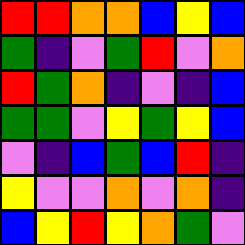[["red", "red", "orange", "orange", "blue", "yellow", "blue"], ["green", "indigo", "violet", "green", "red", "violet", "orange"], ["red", "green", "orange", "indigo", "violet", "indigo", "blue"], ["green", "green", "violet", "yellow", "green", "yellow", "blue"], ["violet", "indigo", "blue", "green", "blue", "red", "indigo"], ["yellow", "violet", "violet", "orange", "violet", "orange", "indigo"], ["blue", "yellow", "red", "yellow", "orange", "green", "violet"]]